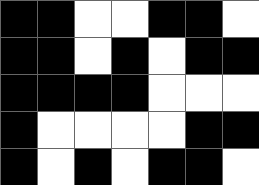[["black", "black", "white", "white", "black", "black", "white"], ["black", "black", "white", "black", "white", "black", "black"], ["black", "black", "black", "black", "white", "white", "white"], ["black", "white", "white", "white", "white", "black", "black"], ["black", "white", "black", "white", "black", "black", "white"]]